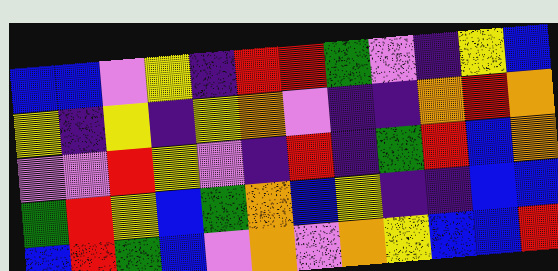[["blue", "blue", "violet", "yellow", "indigo", "red", "red", "green", "violet", "indigo", "yellow", "blue"], ["yellow", "indigo", "yellow", "indigo", "yellow", "orange", "violet", "indigo", "indigo", "orange", "red", "orange"], ["violet", "violet", "red", "yellow", "violet", "indigo", "red", "indigo", "green", "red", "blue", "orange"], ["green", "red", "yellow", "blue", "green", "orange", "blue", "yellow", "indigo", "indigo", "blue", "blue"], ["blue", "red", "green", "blue", "violet", "orange", "violet", "orange", "yellow", "blue", "blue", "red"]]